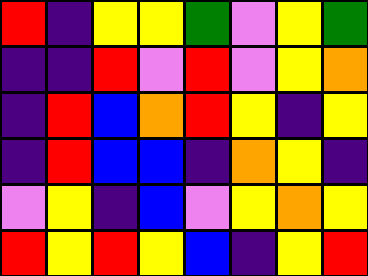[["red", "indigo", "yellow", "yellow", "green", "violet", "yellow", "green"], ["indigo", "indigo", "red", "violet", "red", "violet", "yellow", "orange"], ["indigo", "red", "blue", "orange", "red", "yellow", "indigo", "yellow"], ["indigo", "red", "blue", "blue", "indigo", "orange", "yellow", "indigo"], ["violet", "yellow", "indigo", "blue", "violet", "yellow", "orange", "yellow"], ["red", "yellow", "red", "yellow", "blue", "indigo", "yellow", "red"]]